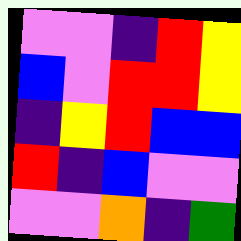[["violet", "violet", "indigo", "red", "yellow"], ["blue", "violet", "red", "red", "yellow"], ["indigo", "yellow", "red", "blue", "blue"], ["red", "indigo", "blue", "violet", "violet"], ["violet", "violet", "orange", "indigo", "green"]]